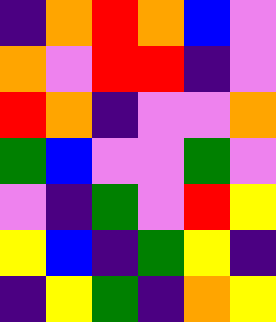[["indigo", "orange", "red", "orange", "blue", "violet"], ["orange", "violet", "red", "red", "indigo", "violet"], ["red", "orange", "indigo", "violet", "violet", "orange"], ["green", "blue", "violet", "violet", "green", "violet"], ["violet", "indigo", "green", "violet", "red", "yellow"], ["yellow", "blue", "indigo", "green", "yellow", "indigo"], ["indigo", "yellow", "green", "indigo", "orange", "yellow"]]